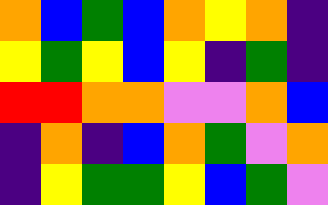[["orange", "blue", "green", "blue", "orange", "yellow", "orange", "indigo"], ["yellow", "green", "yellow", "blue", "yellow", "indigo", "green", "indigo"], ["red", "red", "orange", "orange", "violet", "violet", "orange", "blue"], ["indigo", "orange", "indigo", "blue", "orange", "green", "violet", "orange"], ["indigo", "yellow", "green", "green", "yellow", "blue", "green", "violet"]]